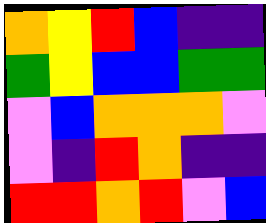[["orange", "yellow", "red", "blue", "indigo", "indigo"], ["green", "yellow", "blue", "blue", "green", "green"], ["violet", "blue", "orange", "orange", "orange", "violet"], ["violet", "indigo", "red", "orange", "indigo", "indigo"], ["red", "red", "orange", "red", "violet", "blue"]]